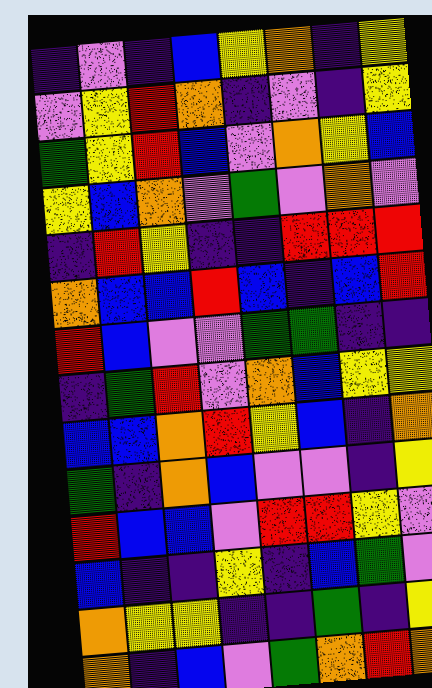[["indigo", "violet", "indigo", "blue", "yellow", "orange", "indigo", "yellow"], ["violet", "yellow", "red", "orange", "indigo", "violet", "indigo", "yellow"], ["green", "yellow", "red", "blue", "violet", "orange", "yellow", "blue"], ["yellow", "blue", "orange", "violet", "green", "violet", "orange", "violet"], ["indigo", "red", "yellow", "indigo", "indigo", "red", "red", "red"], ["orange", "blue", "blue", "red", "blue", "indigo", "blue", "red"], ["red", "blue", "violet", "violet", "green", "green", "indigo", "indigo"], ["indigo", "green", "red", "violet", "orange", "blue", "yellow", "yellow"], ["blue", "blue", "orange", "red", "yellow", "blue", "indigo", "orange"], ["green", "indigo", "orange", "blue", "violet", "violet", "indigo", "yellow"], ["red", "blue", "blue", "violet", "red", "red", "yellow", "violet"], ["blue", "indigo", "indigo", "yellow", "indigo", "blue", "green", "violet"], ["orange", "yellow", "yellow", "indigo", "indigo", "green", "indigo", "yellow"], ["orange", "indigo", "blue", "violet", "green", "orange", "red", "orange"]]